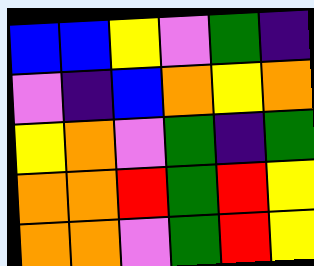[["blue", "blue", "yellow", "violet", "green", "indigo"], ["violet", "indigo", "blue", "orange", "yellow", "orange"], ["yellow", "orange", "violet", "green", "indigo", "green"], ["orange", "orange", "red", "green", "red", "yellow"], ["orange", "orange", "violet", "green", "red", "yellow"]]